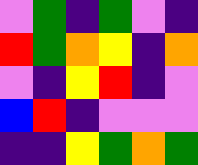[["violet", "green", "indigo", "green", "violet", "indigo"], ["red", "green", "orange", "yellow", "indigo", "orange"], ["violet", "indigo", "yellow", "red", "indigo", "violet"], ["blue", "red", "indigo", "violet", "violet", "violet"], ["indigo", "indigo", "yellow", "green", "orange", "green"]]